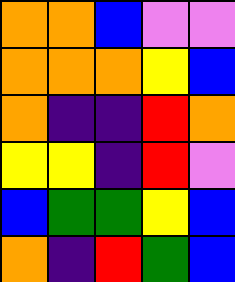[["orange", "orange", "blue", "violet", "violet"], ["orange", "orange", "orange", "yellow", "blue"], ["orange", "indigo", "indigo", "red", "orange"], ["yellow", "yellow", "indigo", "red", "violet"], ["blue", "green", "green", "yellow", "blue"], ["orange", "indigo", "red", "green", "blue"]]